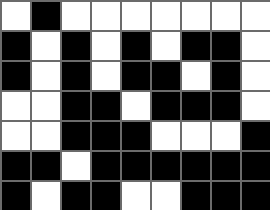[["white", "black", "white", "white", "white", "white", "white", "white", "white"], ["black", "white", "black", "white", "black", "white", "black", "black", "white"], ["black", "white", "black", "white", "black", "black", "white", "black", "white"], ["white", "white", "black", "black", "white", "black", "black", "black", "white"], ["white", "white", "black", "black", "black", "white", "white", "white", "black"], ["black", "black", "white", "black", "black", "black", "black", "black", "black"], ["black", "white", "black", "black", "white", "white", "black", "black", "black"]]